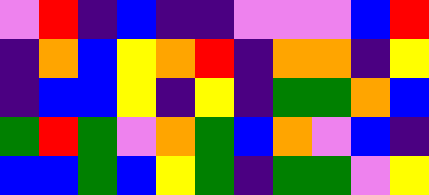[["violet", "red", "indigo", "blue", "indigo", "indigo", "violet", "violet", "violet", "blue", "red"], ["indigo", "orange", "blue", "yellow", "orange", "red", "indigo", "orange", "orange", "indigo", "yellow"], ["indigo", "blue", "blue", "yellow", "indigo", "yellow", "indigo", "green", "green", "orange", "blue"], ["green", "red", "green", "violet", "orange", "green", "blue", "orange", "violet", "blue", "indigo"], ["blue", "blue", "green", "blue", "yellow", "green", "indigo", "green", "green", "violet", "yellow"]]